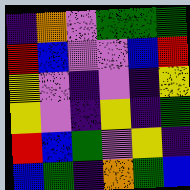[["indigo", "orange", "violet", "green", "green", "green"], ["red", "blue", "violet", "violet", "blue", "red"], ["yellow", "violet", "indigo", "violet", "indigo", "yellow"], ["yellow", "violet", "indigo", "yellow", "indigo", "green"], ["red", "blue", "green", "violet", "yellow", "indigo"], ["blue", "green", "indigo", "orange", "green", "blue"]]